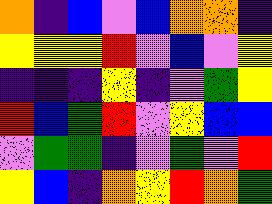[["orange", "indigo", "blue", "violet", "blue", "orange", "orange", "indigo"], ["yellow", "yellow", "yellow", "red", "violet", "blue", "violet", "yellow"], ["indigo", "indigo", "indigo", "yellow", "indigo", "violet", "green", "yellow"], ["red", "blue", "green", "red", "violet", "yellow", "blue", "blue"], ["violet", "green", "green", "indigo", "violet", "green", "violet", "red"], ["yellow", "blue", "indigo", "orange", "yellow", "red", "orange", "green"]]